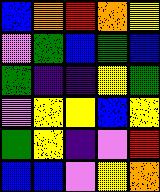[["blue", "orange", "red", "orange", "yellow"], ["violet", "green", "blue", "green", "blue"], ["green", "indigo", "indigo", "yellow", "green"], ["violet", "yellow", "yellow", "blue", "yellow"], ["green", "yellow", "indigo", "violet", "red"], ["blue", "blue", "violet", "yellow", "orange"]]